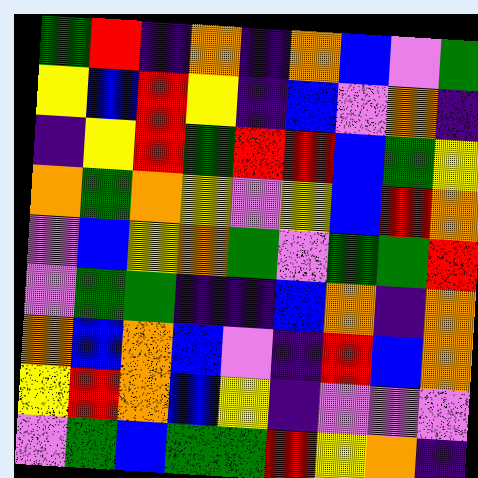[["green", "red", "indigo", "orange", "indigo", "orange", "blue", "violet", "green"], ["yellow", "blue", "red", "yellow", "indigo", "blue", "violet", "orange", "indigo"], ["indigo", "yellow", "red", "green", "red", "red", "blue", "green", "yellow"], ["orange", "green", "orange", "yellow", "violet", "yellow", "blue", "red", "orange"], ["violet", "blue", "yellow", "orange", "green", "violet", "green", "green", "red"], ["violet", "green", "green", "indigo", "indigo", "blue", "orange", "indigo", "orange"], ["orange", "blue", "orange", "blue", "violet", "indigo", "red", "blue", "orange"], ["yellow", "red", "orange", "blue", "yellow", "indigo", "violet", "violet", "violet"], ["violet", "green", "blue", "green", "green", "red", "yellow", "orange", "indigo"]]